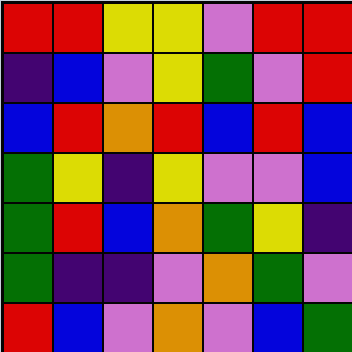[["red", "red", "yellow", "yellow", "violet", "red", "red"], ["indigo", "blue", "violet", "yellow", "green", "violet", "red"], ["blue", "red", "orange", "red", "blue", "red", "blue"], ["green", "yellow", "indigo", "yellow", "violet", "violet", "blue"], ["green", "red", "blue", "orange", "green", "yellow", "indigo"], ["green", "indigo", "indigo", "violet", "orange", "green", "violet"], ["red", "blue", "violet", "orange", "violet", "blue", "green"]]